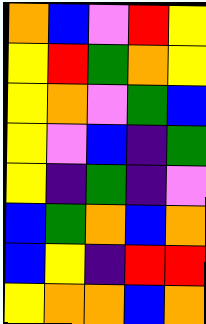[["orange", "blue", "violet", "red", "yellow"], ["yellow", "red", "green", "orange", "yellow"], ["yellow", "orange", "violet", "green", "blue"], ["yellow", "violet", "blue", "indigo", "green"], ["yellow", "indigo", "green", "indigo", "violet"], ["blue", "green", "orange", "blue", "orange"], ["blue", "yellow", "indigo", "red", "red"], ["yellow", "orange", "orange", "blue", "orange"]]